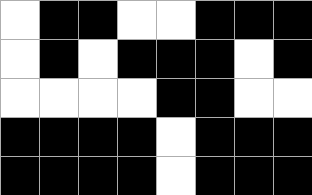[["white", "black", "black", "white", "white", "black", "black", "black"], ["white", "black", "white", "black", "black", "black", "white", "black"], ["white", "white", "white", "white", "black", "black", "white", "white"], ["black", "black", "black", "black", "white", "black", "black", "black"], ["black", "black", "black", "black", "white", "black", "black", "black"]]